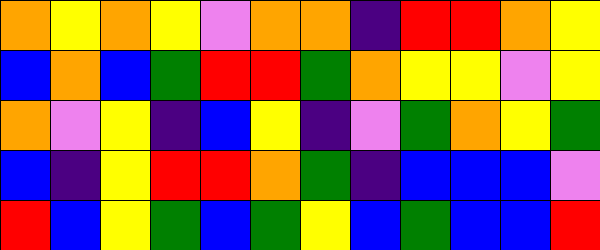[["orange", "yellow", "orange", "yellow", "violet", "orange", "orange", "indigo", "red", "red", "orange", "yellow"], ["blue", "orange", "blue", "green", "red", "red", "green", "orange", "yellow", "yellow", "violet", "yellow"], ["orange", "violet", "yellow", "indigo", "blue", "yellow", "indigo", "violet", "green", "orange", "yellow", "green"], ["blue", "indigo", "yellow", "red", "red", "orange", "green", "indigo", "blue", "blue", "blue", "violet"], ["red", "blue", "yellow", "green", "blue", "green", "yellow", "blue", "green", "blue", "blue", "red"]]